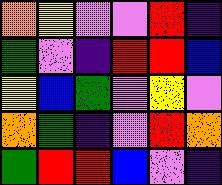[["orange", "yellow", "violet", "violet", "red", "indigo"], ["green", "violet", "indigo", "red", "red", "blue"], ["yellow", "blue", "green", "violet", "yellow", "violet"], ["orange", "green", "indigo", "violet", "red", "orange"], ["green", "red", "red", "blue", "violet", "indigo"]]